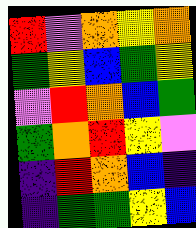[["red", "violet", "orange", "yellow", "orange"], ["green", "yellow", "blue", "green", "yellow"], ["violet", "red", "orange", "blue", "green"], ["green", "orange", "red", "yellow", "violet"], ["indigo", "red", "orange", "blue", "indigo"], ["indigo", "green", "green", "yellow", "blue"]]